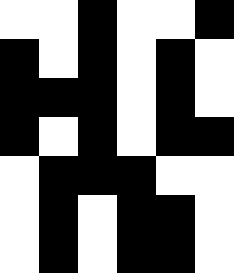[["white", "white", "black", "white", "white", "black"], ["black", "white", "black", "white", "black", "white"], ["black", "black", "black", "white", "black", "white"], ["black", "white", "black", "white", "black", "black"], ["white", "black", "black", "black", "white", "white"], ["white", "black", "white", "black", "black", "white"], ["white", "black", "white", "black", "black", "white"]]